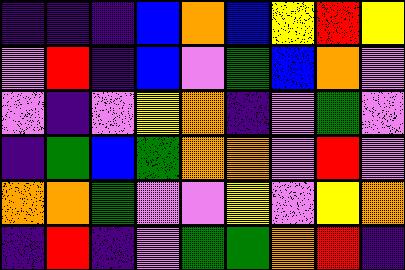[["indigo", "indigo", "indigo", "blue", "orange", "blue", "yellow", "red", "yellow"], ["violet", "red", "indigo", "blue", "violet", "green", "blue", "orange", "violet"], ["violet", "indigo", "violet", "yellow", "orange", "indigo", "violet", "green", "violet"], ["indigo", "green", "blue", "green", "orange", "orange", "violet", "red", "violet"], ["orange", "orange", "green", "violet", "violet", "yellow", "violet", "yellow", "orange"], ["indigo", "red", "indigo", "violet", "green", "green", "orange", "red", "indigo"]]